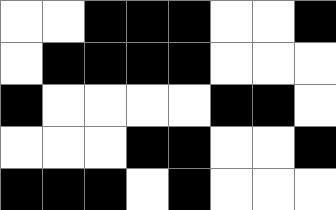[["white", "white", "black", "black", "black", "white", "white", "black"], ["white", "black", "black", "black", "black", "white", "white", "white"], ["black", "white", "white", "white", "white", "black", "black", "white"], ["white", "white", "white", "black", "black", "white", "white", "black"], ["black", "black", "black", "white", "black", "white", "white", "white"]]